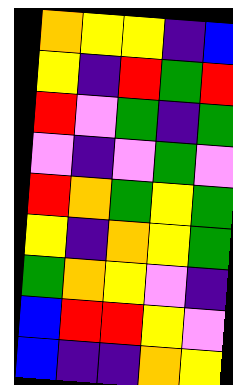[["orange", "yellow", "yellow", "indigo", "blue"], ["yellow", "indigo", "red", "green", "red"], ["red", "violet", "green", "indigo", "green"], ["violet", "indigo", "violet", "green", "violet"], ["red", "orange", "green", "yellow", "green"], ["yellow", "indigo", "orange", "yellow", "green"], ["green", "orange", "yellow", "violet", "indigo"], ["blue", "red", "red", "yellow", "violet"], ["blue", "indigo", "indigo", "orange", "yellow"]]